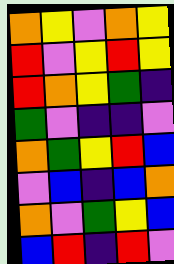[["orange", "yellow", "violet", "orange", "yellow"], ["red", "violet", "yellow", "red", "yellow"], ["red", "orange", "yellow", "green", "indigo"], ["green", "violet", "indigo", "indigo", "violet"], ["orange", "green", "yellow", "red", "blue"], ["violet", "blue", "indigo", "blue", "orange"], ["orange", "violet", "green", "yellow", "blue"], ["blue", "red", "indigo", "red", "violet"]]